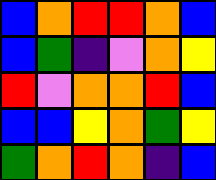[["blue", "orange", "red", "red", "orange", "blue"], ["blue", "green", "indigo", "violet", "orange", "yellow"], ["red", "violet", "orange", "orange", "red", "blue"], ["blue", "blue", "yellow", "orange", "green", "yellow"], ["green", "orange", "red", "orange", "indigo", "blue"]]